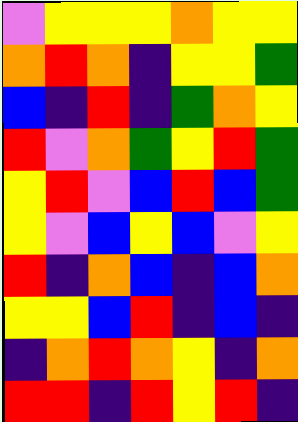[["violet", "yellow", "yellow", "yellow", "orange", "yellow", "yellow"], ["orange", "red", "orange", "indigo", "yellow", "yellow", "green"], ["blue", "indigo", "red", "indigo", "green", "orange", "yellow"], ["red", "violet", "orange", "green", "yellow", "red", "green"], ["yellow", "red", "violet", "blue", "red", "blue", "green"], ["yellow", "violet", "blue", "yellow", "blue", "violet", "yellow"], ["red", "indigo", "orange", "blue", "indigo", "blue", "orange"], ["yellow", "yellow", "blue", "red", "indigo", "blue", "indigo"], ["indigo", "orange", "red", "orange", "yellow", "indigo", "orange"], ["red", "red", "indigo", "red", "yellow", "red", "indigo"]]